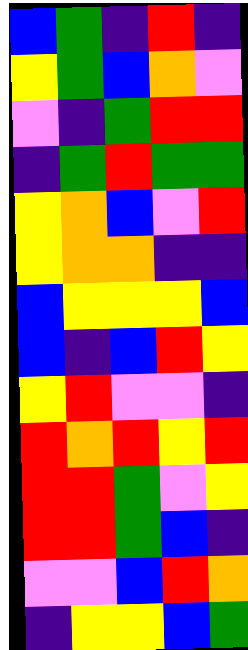[["blue", "green", "indigo", "red", "indigo"], ["yellow", "green", "blue", "orange", "violet"], ["violet", "indigo", "green", "red", "red"], ["indigo", "green", "red", "green", "green"], ["yellow", "orange", "blue", "violet", "red"], ["yellow", "orange", "orange", "indigo", "indigo"], ["blue", "yellow", "yellow", "yellow", "blue"], ["blue", "indigo", "blue", "red", "yellow"], ["yellow", "red", "violet", "violet", "indigo"], ["red", "orange", "red", "yellow", "red"], ["red", "red", "green", "violet", "yellow"], ["red", "red", "green", "blue", "indigo"], ["violet", "violet", "blue", "red", "orange"], ["indigo", "yellow", "yellow", "blue", "green"]]